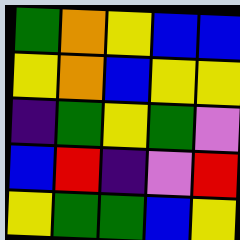[["green", "orange", "yellow", "blue", "blue"], ["yellow", "orange", "blue", "yellow", "yellow"], ["indigo", "green", "yellow", "green", "violet"], ["blue", "red", "indigo", "violet", "red"], ["yellow", "green", "green", "blue", "yellow"]]